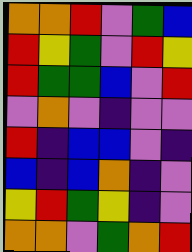[["orange", "orange", "red", "violet", "green", "blue"], ["red", "yellow", "green", "violet", "red", "yellow"], ["red", "green", "green", "blue", "violet", "red"], ["violet", "orange", "violet", "indigo", "violet", "violet"], ["red", "indigo", "blue", "blue", "violet", "indigo"], ["blue", "indigo", "blue", "orange", "indigo", "violet"], ["yellow", "red", "green", "yellow", "indigo", "violet"], ["orange", "orange", "violet", "green", "orange", "red"]]